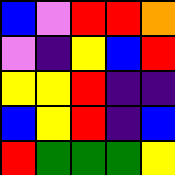[["blue", "violet", "red", "red", "orange"], ["violet", "indigo", "yellow", "blue", "red"], ["yellow", "yellow", "red", "indigo", "indigo"], ["blue", "yellow", "red", "indigo", "blue"], ["red", "green", "green", "green", "yellow"]]